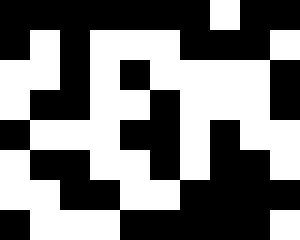[["black", "black", "black", "black", "black", "black", "black", "white", "black", "black"], ["black", "white", "black", "white", "white", "white", "black", "black", "black", "white"], ["white", "white", "black", "white", "black", "white", "white", "white", "white", "black"], ["white", "black", "black", "white", "white", "black", "white", "white", "white", "black"], ["black", "white", "white", "white", "black", "black", "white", "black", "white", "white"], ["white", "black", "black", "white", "white", "black", "white", "black", "black", "white"], ["white", "white", "black", "black", "white", "white", "black", "black", "black", "black"], ["black", "white", "white", "white", "black", "black", "black", "black", "black", "white"]]